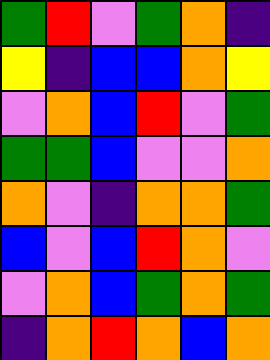[["green", "red", "violet", "green", "orange", "indigo"], ["yellow", "indigo", "blue", "blue", "orange", "yellow"], ["violet", "orange", "blue", "red", "violet", "green"], ["green", "green", "blue", "violet", "violet", "orange"], ["orange", "violet", "indigo", "orange", "orange", "green"], ["blue", "violet", "blue", "red", "orange", "violet"], ["violet", "orange", "blue", "green", "orange", "green"], ["indigo", "orange", "red", "orange", "blue", "orange"]]